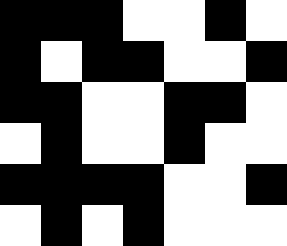[["black", "black", "black", "white", "white", "black", "white"], ["black", "white", "black", "black", "white", "white", "black"], ["black", "black", "white", "white", "black", "black", "white"], ["white", "black", "white", "white", "black", "white", "white"], ["black", "black", "black", "black", "white", "white", "black"], ["white", "black", "white", "black", "white", "white", "white"]]